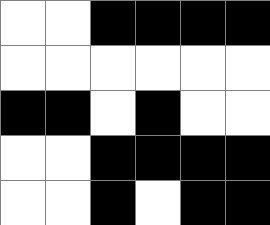[["white", "white", "black", "black", "black", "black"], ["white", "white", "white", "white", "white", "white"], ["black", "black", "white", "black", "white", "white"], ["white", "white", "black", "black", "black", "black"], ["white", "white", "black", "white", "black", "black"]]